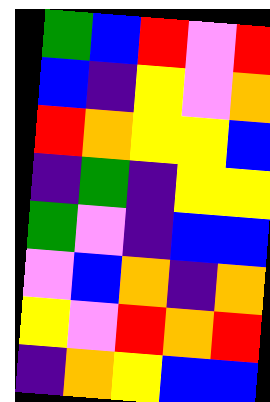[["green", "blue", "red", "violet", "red"], ["blue", "indigo", "yellow", "violet", "orange"], ["red", "orange", "yellow", "yellow", "blue"], ["indigo", "green", "indigo", "yellow", "yellow"], ["green", "violet", "indigo", "blue", "blue"], ["violet", "blue", "orange", "indigo", "orange"], ["yellow", "violet", "red", "orange", "red"], ["indigo", "orange", "yellow", "blue", "blue"]]